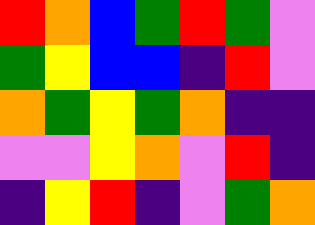[["red", "orange", "blue", "green", "red", "green", "violet"], ["green", "yellow", "blue", "blue", "indigo", "red", "violet"], ["orange", "green", "yellow", "green", "orange", "indigo", "indigo"], ["violet", "violet", "yellow", "orange", "violet", "red", "indigo"], ["indigo", "yellow", "red", "indigo", "violet", "green", "orange"]]